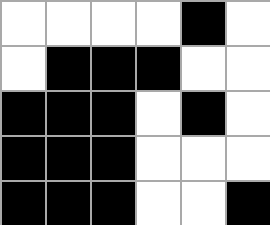[["white", "white", "white", "white", "black", "white"], ["white", "black", "black", "black", "white", "white"], ["black", "black", "black", "white", "black", "white"], ["black", "black", "black", "white", "white", "white"], ["black", "black", "black", "white", "white", "black"]]